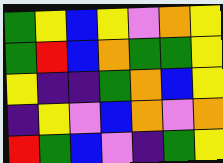[["green", "yellow", "blue", "yellow", "violet", "orange", "yellow"], ["green", "red", "blue", "orange", "green", "green", "yellow"], ["yellow", "indigo", "indigo", "green", "orange", "blue", "yellow"], ["indigo", "yellow", "violet", "blue", "orange", "violet", "orange"], ["red", "green", "blue", "violet", "indigo", "green", "yellow"]]